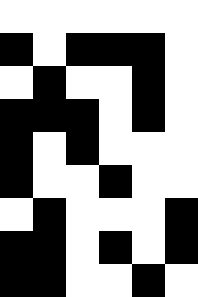[["white", "white", "white", "white", "white", "white"], ["black", "white", "black", "black", "black", "white"], ["white", "black", "white", "white", "black", "white"], ["black", "black", "black", "white", "black", "white"], ["black", "white", "black", "white", "white", "white"], ["black", "white", "white", "black", "white", "white"], ["white", "black", "white", "white", "white", "black"], ["black", "black", "white", "black", "white", "black"], ["black", "black", "white", "white", "black", "white"]]